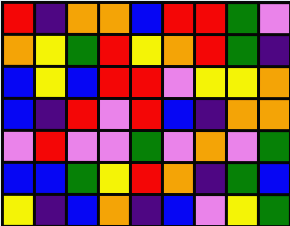[["red", "indigo", "orange", "orange", "blue", "red", "red", "green", "violet"], ["orange", "yellow", "green", "red", "yellow", "orange", "red", "green", "indigo"], ["blue", "yellow", "blue", "red", "red", "violet", "yellow", "yellow", "orange"], ["blue", "indigo", "red", "violet", "red", "blue", "indigo", "orange", "orange"], ["violet", "red", "violet", "violet", "green", "violet", "orange", "violet", "green"], ["blue", "blue", "green", "yellow", "red", "orange", "indigo", "green", "blue"], ["yellow", "indigo", "blue", "orange", "indigo", "blue", "violet", "yellow", "green"]]